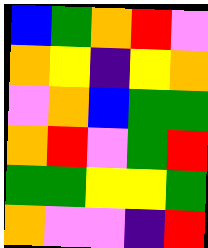[["blue", "green", "orange", "red", "violet"], ["orange", "yellow", "indigo", "yellow", "orange"], ["violet", "orange", "blue", "green", "green"], ["orange", "red", "violet", "green", "red"], ["green", "green", "yellow", "yellow", "green"], ["orange", "violet", "violet", "indigo", "red"]]